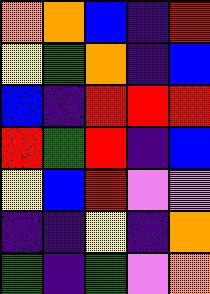[["orange", "orange", "blue", "indigo", "red"], ["yellow", "green", "orange", "indigo", "blue"], ["blue", "indigo", "red", "red", "red"], ["red", "green", "red", "indigo", "blue"], ["yellow", "blue", "red", "violet", "violet"], ["indigo", "indigo", "yellow", "indigo", "orange"], ["green", "indigo", "green", "violet", "orange"]]